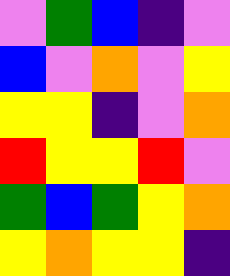[["violet", "green", "blue", "indigo", "violet"], ["blue", "violet", "orange", "violet", "yellow"], ["yellow", "yellow", "indigo", "violet", "orange"], ["red", "yellow", "yellow", "red", "violet"], ["green", "blue", "green", "yellow", "orange"], ["yellow", "orange", "yellow", "yellow", "indigo"]]